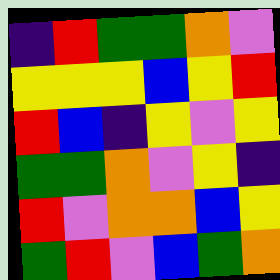[["indigo", "red", "green", "green", "orange", "violet"], ["yellow", "yellow", "yellow", "blue", "yellow", "red"], ["red", "blue", "indigo", "yellow", "violet", "yellow"], ["green", "green", "orange", "violet", "yellow", "indigo"], ["red", "violet", "orange", "orange", "blue", "yellow"], ["green", "red", "violet", "blue", "green", "orange"]]